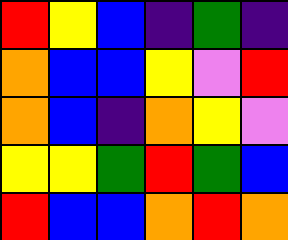[["red", "yellow", "blue", "indigo", "green", "indigo"], ["orange", "blue", "blue", "yellow", "violet", "red"], ["orange", "blue", "indigo", "orange", "yellow", "violet"], ["yellow", "yellow", "green", "red", "green", "blue"], ["red", "blue", "blue", "orange", "red", "orange"]]